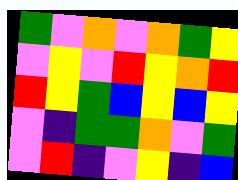[["green", "violet", "orange", "violet", "orange", "green", "yellow"], ["violet", "yellow", "violet", "red", "yellow", "orange", "red"], ["red", "yellow", "green", "blue", "yellow", "blue", "yellow"], ["violet", "indigo", "green", "green", "orange", "violet", "green"], ["violet", "red", "indigo", "violet", "yellow", "indigo", "blue"]]